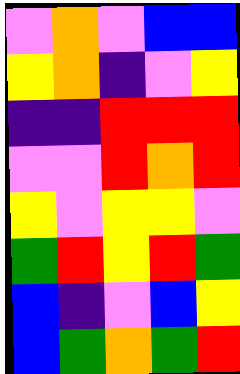[["violet", "orange", "violet", "blue", "blue"], ["yellow", "orange", "indigo", "violet", "yellow"], ["indigo", "indigo", "red", "red", "red"], ["violet", "violet", "red", "orange", "red"], ["yellow", "violet", "yellow", "yellow", "violet"], ["green", "red", "yellow", "red", "green"], ["blue", "indigo", "violet", "blue", "yellow"], ["blue", "green", "orange", "green", "red"]]